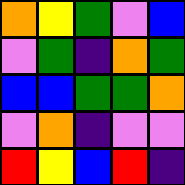[["orange", "yellow", "green", "violet", "blue"], ["violet", "green", "indigo", "orange", "green"], ["blue", "blue", "green", "green", "orange"], ["violet", "orange", "indigo", "violet", "violet"], ["red", "yellow", "blue", "red", "indigo"]]